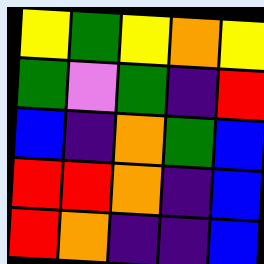[["yellow", "green", "yellow", "orange", "yellow"], ["green", "violet", "green", "indigo", "red"], ["blue", "indigo", "orange", "green", "blue"], ["red", "red", "orange", "indigo", "blue"], ["red", "orange", "indigo", "indigo", "blue"]]